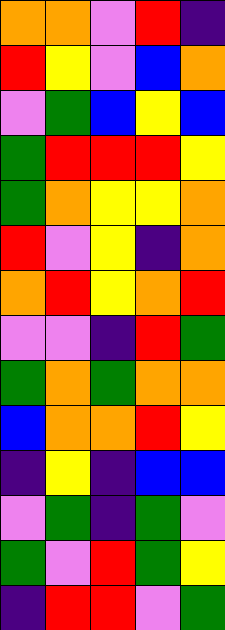[["orange", "orange", "violet", "red", "indigo"], ["red", "yellow", "violet", "blue", "orange"], ["violet", "green", "blue", "yellow", "blue"], ["green", "red", "red", "red", "yellow"], ["green", "orange", "yellow", "yellow", "orange"], ["red", "violet", "yellow", "indigo", "orange"], ["orange", "red", "yellow", "orange", "red"], ["violet", "violet", "indigo", "red", "green"], ["green", "orange", "green", "orange", "orange"], ["blue", "orange", "orange", "red", "yellow"], ["indigo", "yellow", "indigo", "blue", "blue"], ["violet", "green", "indigo", "green", "violet"], ["green", "violet", "red", "green", "yellow"], ["indigo", "red", "red", "violet", "green"]]